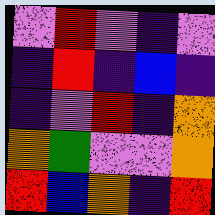[["violet", "red", "violet", "indigo", "violet"], ["indigo", "red", "indigo", "blue", "indigo"], ["indigo", "violet", "red", "indigo", "orange"], ["orange", "green", "violet", "violet", "orange"], ["red", "blue", "orange", "indigo", "red"]]